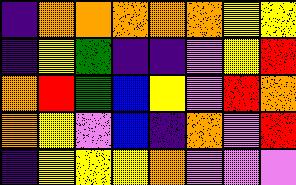[["indigo", "orange", "orange", "orange", "orange", "orange", "yellow", "yellow"], ["indigo", "yellow", "green", "indigo", "indigo", "violet", "yellow", "red"], ["orange", "red", "green", "blue", "yellow", "violet", "red", "orange"], ["orange", "yellow", "violet", "blue", "indigo", "orange", "violet", "red"], ["indigo", "yellow", "yellow", "yellow", "orange", "violet", "violet", "violet"]]